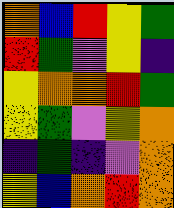[["orange", "blue", "red", "yellow", "green"], ["red", "green", "violet", "yellow", "indigo"], ["yellow", "orange", "orange", "red", "green"], ["yellow", "green", "violet", "yellow", "orange"], ["indigo", "green", "indigo", "violet", "orange"], ["yellow", "blue", "orange", "red", "orange"]]